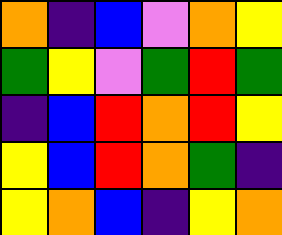[["orange", "indigo", "blue", "violet", "orange", "yellow"], ["green", "yellow", "violet", "green", "red", "green"], ["indigo", "blue", "red", "orange", "red", "yellow"], ["yellow", "blue", "red", "orange", "green", "indigo"], ["yellow", "orange", "blue", "indigo", "yellow", "orange"]]